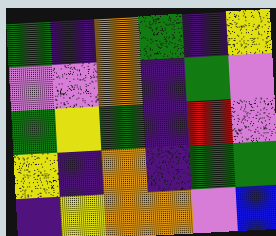[["green", "indigo", "orange", "green", "indigo", "yellow"], ["violet", "violet", "orange", "indigo", "green", "violet"], ["green", "yellow", "green", "indigo", "red", "violet"], ["yellow", "indigo", "orange", "indigo", "green", "green"], ["indigo", "yellow", "orange", "orange", "violet", "blue"]]